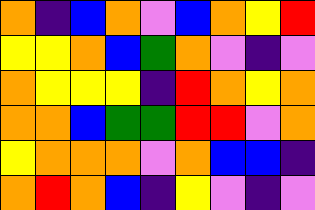[["orange", "indigo", "blue", "orange", "violet", "blue", "orange", "yellow", "red"], ["yellow", "yellow", "orange", "blue", "green", "orange", "violet", "indigo", "violet"], ["orange", "yellow", "yellow", "yellow", "indigo", "red", "orange", "yellow", "orange"], ["orange", "orange", "blue", "green", "green", "red", "red", "violet", "orange"], ["yellow", "orange", "orange", "orange", "violet", "orange", "blue", "blue", "indigo"], ["orange", "red", "orange", "blue", "indigo", "yellow", "violet", "indigo", "violet"]]